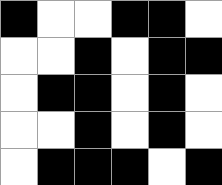[["black", "white", "white", "black", "black", "white"], ["white", "white", "black", "white", "black", "black"], ["white", "black", "black", "white", "black", "white"], ["white", "white", "black", "white", "black", "white"], ["white", "black", "black", "black", "white", "black"]]